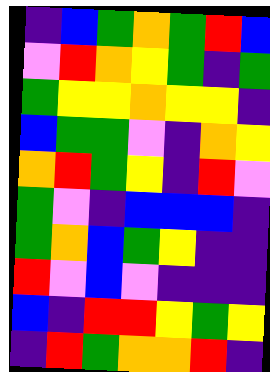[["indigo", "blue", "green", "orange", "green", "red", "blue"], ["violet", "red", "orange", "yellow", "green", "indigo", "green"], ["green", "yellow", "yellow", "orange", "yellow", "yellow", "indigo"], ["blue", "green", "green", "violet", "indigo", "orange", "yellow"], ["orange", "red", "green", "yellow", "indigo", "red", "violet"], ["green", "violet", "indigo", "blue", "blue", "blue", "indigo"], ["green", "orange", "blue", "green", "yellow", "indigo", "indigo"], ["red", "violet", "blue", "violet", "indigo", "indigo", "indigo"], ["blue", "indigo", "red", "red", "yellow", "green", "yellow"], ["indigo", "red", "green", "orange", "orange", "red", "indigo"]]